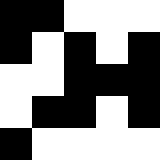[["black", "black", "white", "white", "white"], ["black", "white", "black", "white", "black"], ["white", "white", "black", "black", "black"], ["white", "black", "black", "white", "black"], ["black", "white", "white", "white", "white"]]